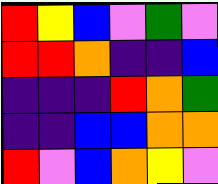[["red", "yellow", "blue", "violet", "green", "violet"], ["red", "red", "orange", "indigo", "indigo", "blue"], ["indigo", "indigo", "indigo", "red", "orange", "green"], ["indigo", "indigo", "blue", "blue", "orange", "orange"], ["red", "violet", "blue", "orange", "yellow", "violet"]]